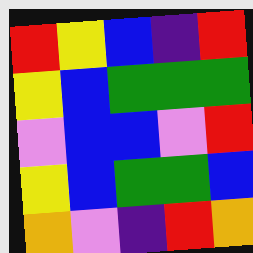[["red", "yellow", "blue", "indigo", "red"], ["yellow", "blue", "green", "green", "green"], ["violet", "blue", "blue", "violet", "red"], ["yellow", "blue", "green", "green", "blue"], ["orange", "violet", "indigo", "red", "orange"]]